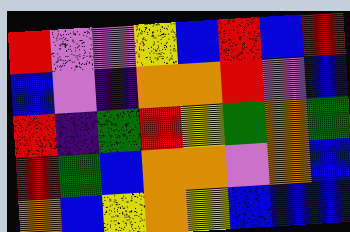[["red", "violet", "violet", "yellow", "blue", "red", "blue", "red"], ["blue", "violet", "indigo", "orange", "orange", "red", "violet", "blue"], ["red", "indigo", "green", "red", "yellow", "green", "orange", "green"], ["red", "green", "blue", "orange", "orange", "violet", "orange", "blue"], ["orange", "blue", "yellow", "orange", "yellow", "blue", "blue", "blue"]]